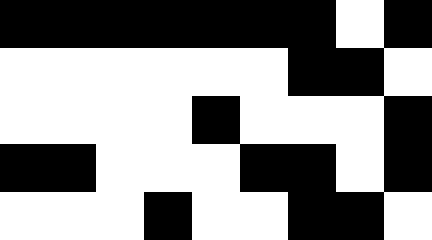[["black", "black", "black", "black", "black", "black", "black", "white", "black"], ["white", "white", "white", "white", "white", "white", "black", "black", "white"], ["white", "white", "white", "white", "black", "white", "white", "white", "black"], ["black", "black", "white", "white", "white", "black", "black", "white", "black"], ["white", "white", "white", "black", "white", "white", "black", "black", "white"]]